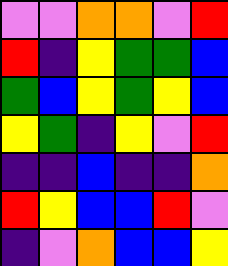[["violet", "violet", "orange", "orange", "violet", "red"], ["red", "indigo", "yellow", "green", "green", "blue"], ["green", "blue", "yellow", "green", "yellow", "blue"], ["yellow", "green", "indigo", "yellow", "violet", "red"], ["indigo", "indigo", "blue", "indigo", "indigo", "orange"], ["red", "yellow", "blue", "blue", "red", "violet"], ["indigo", "violet", "orange", "blue", "blue", "yellow"]]